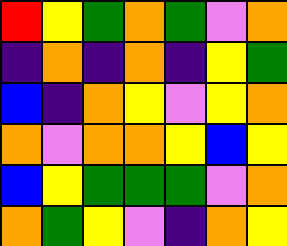[["red", "yellow", "green", "orange", "green", "violet", "orange"], ["indigo", "orange", "indigo", "orange", "indigo", "yellow", "green"], ["blue", "indigo", "orange", "yellow", "violet", "yellow", "orange"], ["orange", "violet", "orange", "orange", "yellow", "blue", "yellow"], ["blue", "yellow", "green", "green", "green", "violet", "orange"], ["orange", "green", "yellow", "violet", "indigo", "orange", "yellow"]]